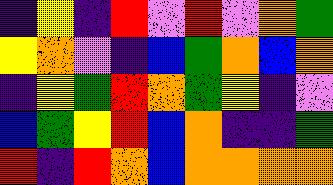[["indigo", "yellow", "indigo", "red", "violet", "red", "violet", "orange", "green"], ["yellow", "orange", "violet", "indigo", "blue", "green", "orange", "blue", "orange"], ["indigo", "yellow", "green", "red", "orange", "green", "yellow", "indigo", "violet"], ["blue", "green", "yellow", "red", "blue", "orange", "indigo", "indigo", "green"], ["red", "indigo", "red", "orange", "blue", "orange", "orange", "orange", "orange"]]